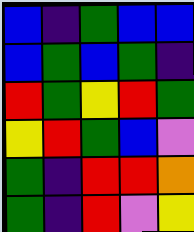[["blue", "indigo", "green", "blue", "blue"], ["blue", "green", "blue", "green", "indigo"], ["red", "green", "yellow", "red", "green"], ["yellow", "red", "green", "blue", "violet"], ["green", "indigo", "red", "red", "orange"], ["green", "indigo", "red", "violet", "yellow"]]